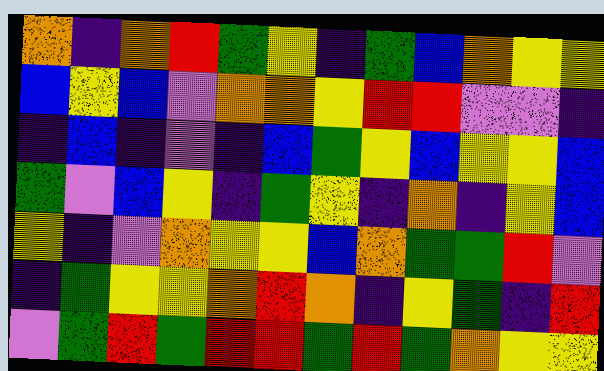[["orange", "indigo", "orange", "red", "green", "yellow", "indigo", "green", "blue", "orange", "yellow", "yellow"], ["blue", "yellow", "blue", "violet", "orange", "orange", "yellow", "red", "red", "violet", "violet", "indigo"], ["indigo", "blue", "indigo", "violet", "indigo", "blue", "green", "yellow", "blue", "yellow", "yellow", "blue"], ["green", "violet", "blue", "yellow", "indigo", "green", "yellow", "indigo", "orange", "indigo", "yellow", "blue"], ["yellow", "indigo", "violet", "orange", "yellow", "yellow", "blue", "orange", "green", "green", "red", "violet"], ["indigo", "green", "yellow", "yellow", "orange", "red", "orange", "indigo", "yellow", "green", "indigo", "red"], ["violet", "green", "red", "green", "red", "red", "green", "red", "green", "orange", "yellow", "yellow"]]